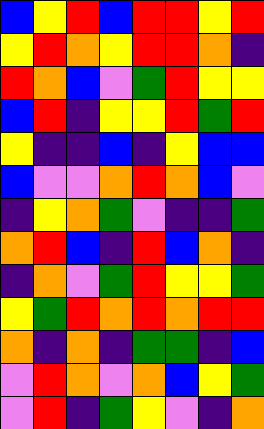[["blue", "yellow", "red", "blue", "red", "red", "yellow", "red"], ["yellow", "red", "orange", "yellow", "red", "red", "orange", "indigo"], ["red", "orange", "blue", "violet", "green", "red", "yellow", "yellow"], ["blue", "red", "indigo", "yellow", "yellow", "red", "green", "red"], ["yellow", "indigo", "indigo", "blue", "indigo", "yellow", "blue", "blue"], ["blue", "violet", "violet", "orange", "red", "orange", "blue", "violet"], ["indigo", "yellow", "orange", "green", "violet", "indigo", "indigo", "green"], ["orange", "red", "blue", "indigo", "red", "blue", "orange", "indigo"], ["indigo", "orange", "violet", "green", "red", "yellow", "yellow", "green"], ["yellow", "green", "red", "orange", "red", "orange", "red", "red"], ["orange", "indigo", "orange", "indigo", "green", "green", "indigo", "blue"], ["violet", "red", "orange", "violet", "orange", "blue", "yellow", "green"], ["violet", "red", "indigo", "green", "yellow", "violet", "indigo", "orange"]]